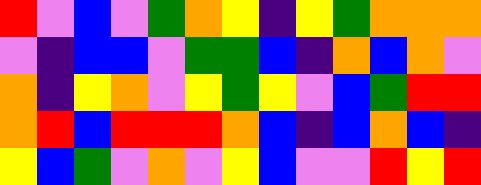[["red", "violet", "blue", "violet", "green", "orange", "yellow", "indigo", "yellow", "green", "orange", "orange", "orange"], ["violet", "indigo", "blue", "blue", "violet", "green", "green", "blue", "indigo", "orange", "blue", "orange", "violet"], ["orange", "indigo", "yellow", "orange", "violet", "yellow", "green", "yellow", "violet", "blue", "green", "red", "red"], ["orange", "red", "blue", "red", "red", "red", "orange", "blue", "indigo", "blue", "orange", "blue", "indigo"], ["yellow", "blue", "green", "violet", "orange", "violet", "yellow", "blue", "violet", "violet", "red", "yellow", "red"]]